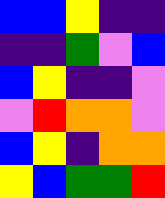[["blue", "blue", "yellow", "indigo", "indigo"], ["indigo", "indigo", "green", "violet", "blue"], ["blue", "yellow", "indigo", "indigo", "violet"], ["violet", "red", "orange", "orange", "violet"], ["blue", "yellow", "indigo", "orange", "orange"], ["yellow", "blue", "green", "green", "red"]]